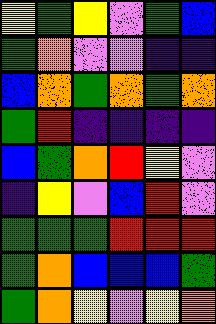[["yellow", "green", "yellow", "violet", "green", "blue"], ["green", "orange", "violet", "violet", "indigo", "indigo"], ["blue", "orange", "green", "orange", "green", "orange"], ["green", "red", "indigo", "indigo", "indigo", "indigo"], ["blue", "green", "orange", "red", "yellow", "violet"], ["indigo", "yellow", "violet", "blue", "red", "violet"], ["green", "green", "green", "red", "red", "red"], ["green", "orange", "blue", "blue", "blue", "green"], ["green", "orange", "yellow", "violet", "yellow", "orange"]]